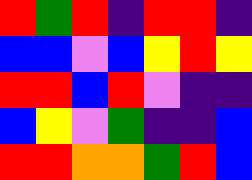[["red", "green", "red", "indigo", "red", "red", "indigo"], ["blue", "blue", "violet", "blue", "yellow", "red", "yellow"], ["red", "red", "blue", "red", "violet", "indigo", "indigo"], ["blue", "yellow", "violet", "green", "indigo", "indigo", "blue"], ["red", "red", "orange", "orange", "green", "red", "blue"]]